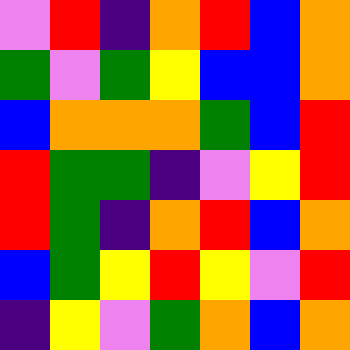[["violet", "red", "indigo", "orange", "red", "blue", "orange"], ["green", "violet", "green", "yellow", "blue", "blue", "orange"], ["blue", "orange", "orange", "orange", "green", "blue", "red"], ["red", "green", "green", "indigo", "violet", "yellow", "red"], ["red", "green", "indigo", "orange", "red", "blue", "orange"], ["blue", "green", "yellow", "red", "yellow", "violet", "red"], ["indigo", "yellow", "violet", "green", "orange", "blue", "orange"]]